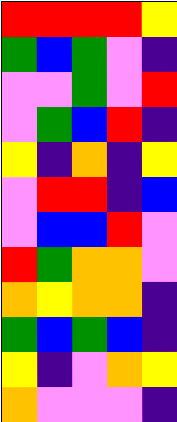[["red", "red", "red", "red", "yellow"], ["green", "blue", "green", "violet", "indigo"], ["violet", "violet", "green", "violet", "red"], ["violet", "green", "blue", "red", "indigo"], ["yellow", "indigo", "orange", "indigo", "yellow"], ["violet", "red", "red", "indigo", "blue"], ["violet", "blue", "blue", "red", "violet"], ["red", "green", "orange", "orange", "violet"], ["orange", "yellow", "orange", "orange", "indigo"], ["green", "blue", "green", "blue", "indigo"], ["yellow", "indigo", "violet", "orange", "yellow"], ["orange", "violet", "violet", "violet", "indigo"]]